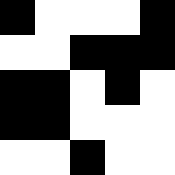[["black", "white", "white", "white", "black"], ["white", "white", "black", "black", "black"], ["black", "black", "white", "black", "white"], ["black", "black", "white", "white", "white"], ["white", "white", "black", "white", "white"]]